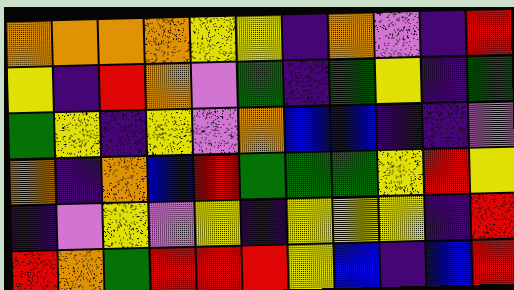[["orange", "orange", "orange", "orange", "yellow", "yellow", "indigo", "orange", "violet", "indigo", "red"], ["yellow", "indigo", "red", "orange", "violet", "green", "indigo", "green", "yellow", "indigo", "green"], ["green", "yellow", "indigo", "yellow", "violet", "orange", "blue", "blue", "indigo", "indigo", "violet"], ["orange", "indigo", "orange", "blue", "red", "green", "green", "green", "yellow", "red", "yellow"], ["indigo", "violet", "yellow", "violet", "yellow", "indigo", "yellow", "yellow", "yellow", "indigo", "red"], ["red", "orange", "green", "red", "red", "red", "yellow", "blue", "indigo", "blue", "red"]]